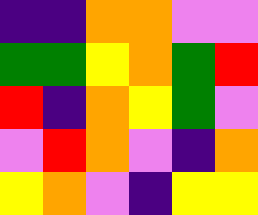[["indigo", "indigo", "orange", "orange", "violet", "violet"], ["green", "green", "yellow", "orange", "green", "red"], ["red", "indigo", "orange", "yellow", "green", "violet"], ["violet", "red", "orange", "violet", "indigo", "orange"], ["yellow", "orange", "violet", "indigo", "yellow", "yellow"]]